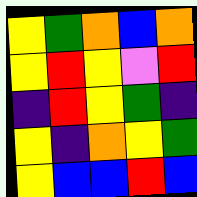[["yellow", "green", "orange", "blue", "orange"], ["yellow", "red", "yellow", "violet", "red"], ["indigo", "red", "yellow", "green", "indigo"], ["yellow", "indigo", "orange", "yellow", "green"], ["yellow", "blue", "blue", "red", "blue"]]